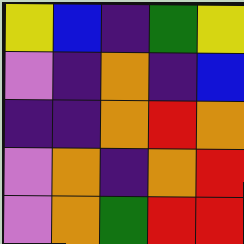[["yellow", "blue", "indigo", "green", "yellow"], ["violet", "indigo", "orange", "indigo", "blue"], ["indigo", "indigo", "orange", "red", "orange"], ["violet", "orange", "indigo", "orange", "red"], ["violet", "orange", "green", "red", "red"]]